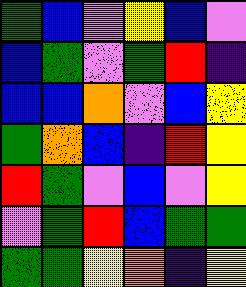[["green", "blue", "violet", "yellow", "blue", "violet"], ["blue", "green", "violet", "green", "red", "indigo"], ["blue", "blue", "orange", "violet", "blue", "yellow"], ["green", "orange", "blue", "indigo", "red", "yellow"], ["red", "green", "violet", "blue", "violet", "yellow"], ["violet", "green", "red", "blue", "green", "green"], ["green", "green", "yellow", "orange", "indigo", "yellow"]]